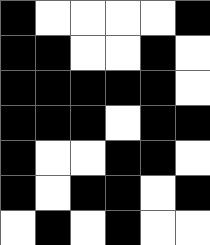[["black", "white", "white", "white", "white", "black"], ["black", "black", "white", "white", "black", "white"], ["black", "black", "black", "black", "black", "white"], ["black", "black", "black", "white", "black", "black"], ["black", "white", "white", "black", "black", "white"], ["black", "white", "black", "black", "white", "black"], ["white", "black", "white", "black", "white", "white"]]